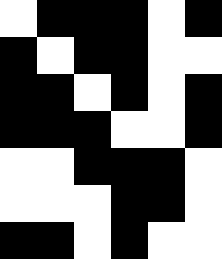[["white", "black", "black", "black", "white", "black"], ["black", "white", "black", "black", "white", "white"], ["black", "black", "white", "black", "white", "black"], ["black", "black", "black", "white", "white", "black"], ["white", "white", "black", "black", "black", "white"], ["white", "white", "white", "black", "black", "white"], ["black", "black", "white", "black", "white", "white"]]